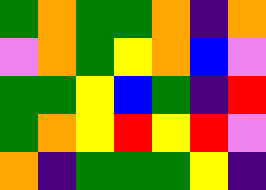[["green", "orange", "green", "green", "orange", "indigo", "orange"], ["violet", "orange", "green", "yellow", "orange", "blue", "violet"], ["green", "green", "yellow", "blue", "green", "indigo", "red"], ["green", "orange", "yellow", "red", "yellow", "red", "violet"], ["orange", "indigo", "green", "green", "green", "yellow", "indigo"]]